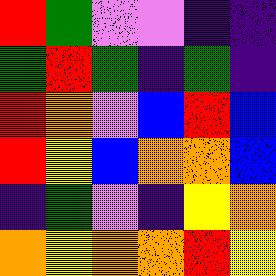[["red", "green", "violet", "violet", "indigo", "indigo"], ["green", "red", "green", "indigo", "green", "indigo"], ["red", "orange", "violet", "blue", "red", "blue"], ["red", "yellow", "blue", "orange", "orange", "blue"], ["indigo", "green", "violet", "indigo", "yellow", "orange"], ["orange", "yellow", "orange", "orange", "red", "yellow"]]